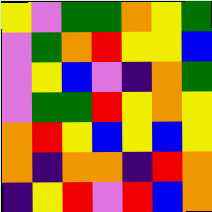[["yellow", "violet", "green", "green", "orange", "yellow", "green"], ["violet", "green", "orange", "red", "yellow", "yellow", "blue"], ["violet", "yellow", "blue", "violet", "indigo", "orange", "green"], ["violet", "green", "green", "red", "yellow", "orange", "yellow"], ["orange", "red", "yellow", "blue", "yellow", "blue", "yellow"], ["orange", "indigo", "orange", "orange", "indigo", "red", "orange"], ["indigo", "yellow", "red", "violet", "red", "blue", "orange"]]